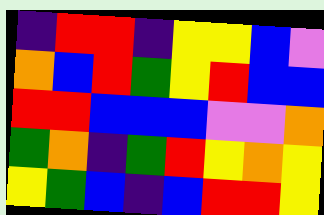[["indigo", "red", "red", "indigo", "yellow", "yellow", "blue", "violet"], ["orange", "blue", "red", "green", "yellow", "red", "blue", "blue"], ["red", "red", "blue", "blue", "blue", "violet", "violet", "orange"], ["green", "orange", "indigo", "green", "red", "yellow", "orange", "yellow"], ["yellow", "green", "blue", "indigo", "blue", "red", "red", "yellow"]]